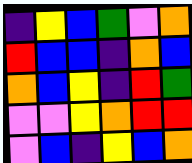[["indigo", "yellow", "blue", "green", "violet", "orange"], ["red", "blue", "blue", "indigo", "orange", "blue"], ["orange", "blue", "yellow", "indigo", "red", "green"], ["violet", "violet", "yellow", "orange", "red", "red"], ["violet", "blue", "indigo", "yellow", "blue", "orange"]]